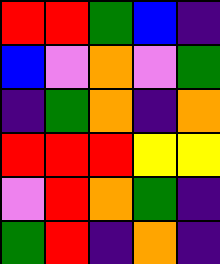[["red", "red", "green", "blue", "indigo"], ["blue", "violet", "orange", "violet", "green"], ["indigo", "green", "orange", "indigo", "orange"], ["red", "red", "red", "yellow", "yellow"], ["violet", "red", "orange", "green", "indigo"], ["green", "red", "indigo", "orange", "indigo"]]